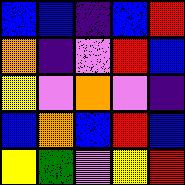[["blue", "blue", "indigo", "blue", "red"], ["orange", "indigo", "violet", "red", "blue"], ["yellow", "violet", "orange", "violet", "indigo"], ["blue", "orange", "blue", "red", "blue"], ["yellow", "green", "violet", "yellow", "red"]]